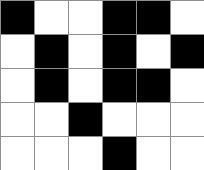[["black", "white", "white", "black", "black", "white"], ["white", "black", "white", "black", "white", "black"], ["white", "black", "white", "black", "black", "white"], ["white", "white", "black", "white", "white", "white"], ["white", "white", "white", "black", "white", "white"]]